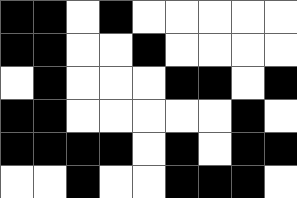[["black", "black", "white", "black", "white", "white", "white", "white", "white"], ["black", "black", "white", "white", "black", "white", "white", "white", "white"], ["white", "black", "white", "white", "white", "black", "black", "white", "black"], ["black", "black", "white", "white", "white", "white", "white", "black", "white"], ["black", "black", "black", "black", "white", "black", "white", "black", "black"], ["white", "white", "black", "white", "white", "black", "black", "black", "white"]]